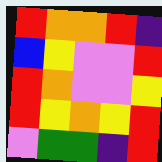[["red", "orange", "orange", "red", "indigo"], ["blue", "yellow", "violet", "violet", "red"], ["red", "orange", "violet", "violet", "yellow"], ["red", "yellow", "orange", "yellow", "red"], ["violet", "green", "green", "indigo", "red"]]